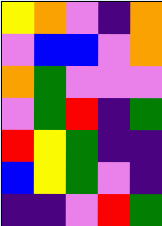[["yellow", "orange", "violet", "indigo", "orange"], ["violet", "blue", "blue", "violet", "orange"], ["orange", "green", "violet", "violet", "violet"], ["violet", "green", "red", "indigo", "green"], ["red", "yellow", "green", "indigo", "indigo"], ["blue", "yellow", "green", "violet", "indigo"], ["indigo", "indigo", "violet", "red", "green"]]